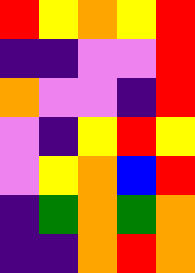[["red", "yellow", "orange", "yellow", "red"], ["indigo", "indigo", "violet", "violet", "red"], ["orange", "violet", "violet", "indigo", "red"], ["violet", "indigo", "yellow", "red", "yellow"], ["violet", "yellow", "orange", "blue", "red"], ["indigo", "green", "orange", "green", "orange"], ["indigo", "indigo", "orange", "red", "orange"]]